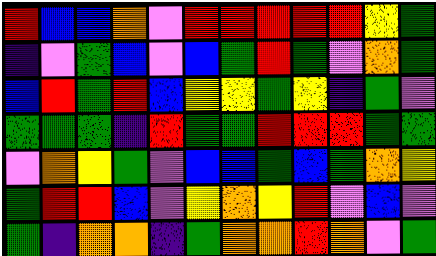[["red", "blue", "blue", "orange", "violet", "red", "red", "red", "red", "red", "yellow", "green"], ["indigo", "violet", "green", "blue", "violet", "blue", "green", "red", "green", "violet", "orange", "green"], ["blue", "red", "green", "red", "blue", "yellow", "yellow", "green", "yellow", "indigo", "green", "violet"], ["green", "green", "green", "indigo", "red", "green", "green", "red", "red", "red", "green", "green"], ["violet", "orange", "yellow", "green", "violet", "blue", "blue", "green", "blue", "green", "orange", "yellow"], ["green", "red", "red", "blue", "violet", "yellow", "orange", "yellow", "red", "violet", "blue", "violet"], ["green", "indigo", "orange", "orange", "indigo", "green", "orange", "orange", "red", "orange", "violet", "green"]]